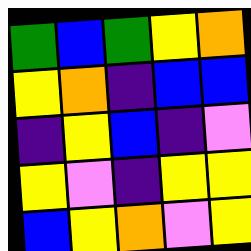[["green", "blue", "green", "yellow", "orange"], ["yellow", "orange", "indigo", "blue", "blue"], ["indigo", "yellow", "blue", "indigo", "violet"], ["yellow", "violet", "indigo", "yellow", "yellow"], ["blue", "yellow", "orange", "violet", "yellow"]]